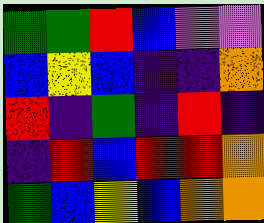[["green", "green", "red", "blue", "violet", "violet"], ["blue", "yellow", "blue", "indigo", "indigo", "orange"], ["red", "indigo", "green", "indigo", "red", "indigo"], ["indigo", "red", "blue", "red", "red", "orange"], ["green", "blue", "yellow", "blue", "orange", "orange"]]